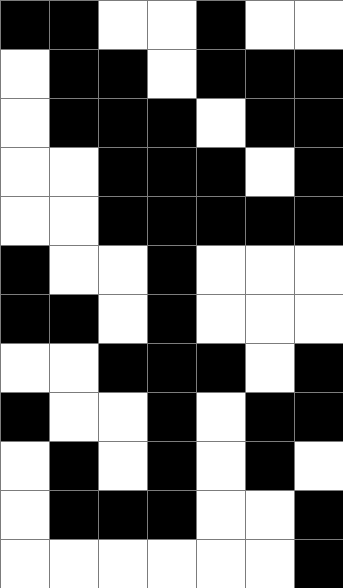[["black", "black", "white", "white", "black", "white", "white"], ["white", "black", "black", "white", "black", "black", "black"], ["white", "black", "black", "black", "white", "black", "black"], ["white", "white", "black", "black", "black", "white", "black"], ["white", "white", "black", "black", "black", "black", "black"], ["black", "white", "white", "black", "white", "white", "white"], ["black", "black", "white", "black", "white", "white", "white"], ["white", "white", "black", "black", "black", "white", "black"], ["black", "white", "white", "black", "white", "black", "black"], ["white", "black", "white", "black", "white", "black", "white"], ["white", "black", "black", "black", "white", "white", "black"], ["white", "white", "white", "white", "white", "white", "black"]]